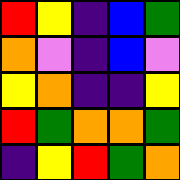[["red", "yellow", "indigo", "blue", "green"], ["orange", "violet", "indigo", "blue", "violet"], ["yellow", "orange", "indigo", "indigo", "yellow"], ["red", "green", "orange", "orange", "green"], ["indigo", "yellow", "red", "green", "orange"]]